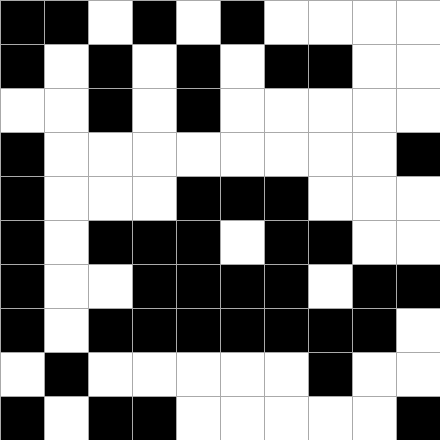[["black", "black", "white", "black", "white", "black", "white", "white", "white", "white"], ["black", "white", "black", "white", "black", "white", "black", "black", "white", "white"], ["white", "white", "black", "white", "black", "white", "white", "white", "white", "white"], ["black", "white", "white", "white", "white", "white", "white", "white", "white", "black"], ["black", "white", "white", "white", "black", "black", "black", "white", "white", "white"], ["black", "white", "black", "black", "black", "white", "black", "black", "white", "white"], ["black", "white", "white", "black", "black", "black", "black", "white", "black", "black"], ["black", "white", "black", "black", "black", "black", "black", "black", "black", "white"], ["white", "black", "white", "white", "white", "white", "white", "black", "white", "white"], ["black", "white", "black", "black", "white", "white", "white", "white", "white", "black"]]